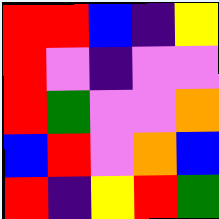[["red", "red", "blue", "indigo", "yellow"], ["red", "violet", "indigo", "violet", "violet"], ["red", "green", "violet", "violet", "orange"], ["blue", "red", "violet", "orange", "blue"], ["red", "indigo", "yellow", "red", "green"]]